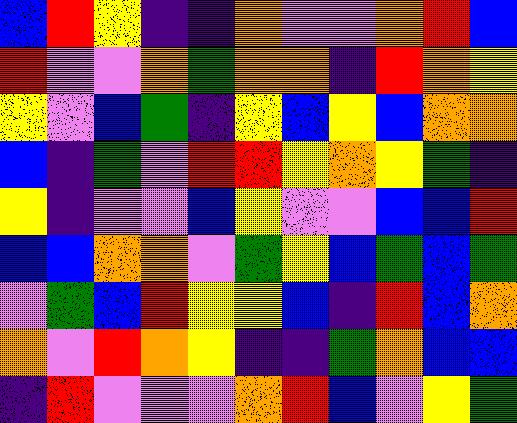[["blue", "red", "yellow", "indigo", "indigo", "orange", "violet", "violet", "orange", "red", "blue"], ["red", "violet", "violet", "orange", "green", "orange", "orange", "indigo", "red", "orange", "yellow"], ["yellow", "violet", "blue", "green", "indigo", "yellow", "blue", "yellow", "blue", "orange", "orange"], ["blue", "indigo", "green", "violet", "red", "red", "yellow", "orange", "yellow", "green", "indigo"], ["yellow", "indigo", "violet", "violet", "blue", "yellow", "violet", "violet", "blue", "blue", "red"], ["blue", "blue", "orange", "orange", "violet", "green", "yellow", "blue", "green", "blue", "green"], ["violet", "green", "blue", "red", "yellow", "yellow", "blue", "indigo", "red", "blue", "orange"], ["orange", "violet", "red", "orange", "yellow", "indigo", "indigo", "green", "orange", "blue", "blue"], ["indigo", "red", "violet", "violet", "violet", "orange", "red", "blue", "violet", "yellow", "green"]]